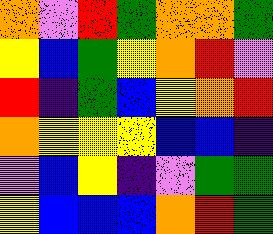[["orange", "violet", "red", "green", "orange", "orange", "green"], ["yellow", "blue", "green", "yellow", "orange", "red", "violet"], ["red", "indigo", "green", "blue", "yellow", "orange", "red"], ["orange", "yellow", "yellow", "yellow", "blue", "blue", "indigo"], ["violet", "blue", "yellow", "indigo", "violet", "green", "green"], ["yellow", "blue", "blue", "blue", "orange", "red", "green"]]